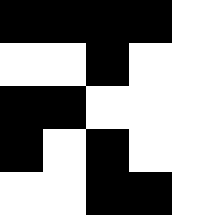[["black", "black", "black", "black", "white"], ["white", "white", "black", "white", "white"], ["black", "black", "white", "white", "white"], ["black", "white", "black", "white", "white"], ["white", "white", "black", "black", "white"]]